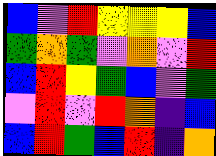[["blue", "violet", "red", "yellow", "yellow", "yellow", "blue"], ["green", "orange", "green", "violet", "orange", "violet", "red"], ["blue", "red", "yellow", "green", "blue", "violet", "green"], ["violet", "red", "violet", "red", "orange", "indigo", "blue"], ["blue", "red", "green", "blue", "red", "indigo", "orange"]]